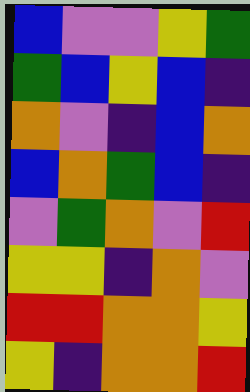[["blue", "violet", "violet", "yellow", "green"], ["green", "blue", "yellow", "blue", "indigo"], ["orange", "violet", "indigo", "blue", "orange"], ["blue", "orange", "green", "blue", "indigo"], ["violet", "green", "orange", "violet", "red"], ["yellow", "yellow", "indigo", "orange", "violet"], ["red", "red", "orange", "orange", "yellow"], ["yellow", "indigo", "orange", "orange", "red"]]